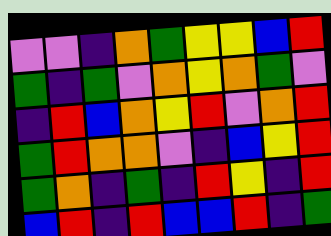[["violet", "violet", "indigo", "orange", "green", "yellow", "yellow", "blue", "red"], ["green", "indigo", "green", "violet", "orange", "yellow", "orange", "green", "violet"], ["indigo", "red", "blue", "orange", "yellow", "red", "violet", "orange", "red"], ["green", "red", "orange", "orange", "violet", "indigo", "blue", "yellow", "red"], ["green", "orange", "indigo", "green", "indigo", "red", "yellow", "indigo", "red"], ["blue", "red", "indigo", "red", "blue", "blue", "red", "indigo", "green"]]